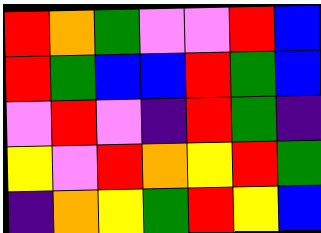[["red", "orange", "green", "violet", "violet", "red", "blue"], ["red", "green", "blue", "blue", "red", "green", "blue"], ["violet", "red", "violet", "indigo", "red", "green", "indigo"], ["yellow", "violet", "red", "orange", "yellow", "red", "green"], ["indigo", "orange", "yellow", "green", "red", "yellow", "blue"]]